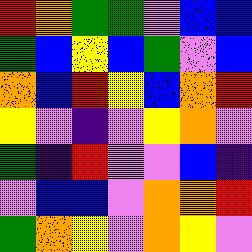[["red", "orange", "green", "green", "violet", "blue", "blue"], ["green", "blue", "yellow", "blue", "green", "violet", "blue"], ["orange", "blue", "red", "yellow", "blue", "orange", "red"], ["yellow", "violet", "indigo", "violet", "yellow", "orange", "violet"], ["green", "indigo", "red", "violet", "violet", "blue", "indigo"], ["violet", "blue", "blue", "violet", "orange", "orange", "red"], ["green", "orange", "yellow", "violet", "orange", "yellow", "violet"]]